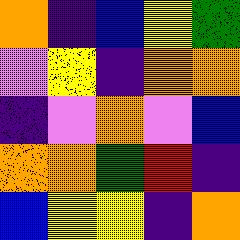[["orange", "indigo", "blue", "yellow", "green"], ["violet", "yellow", "indigo", "orange", "orange"], ["indigo", "violet", "orange", "violet", "blue"], ["orange", "orange", "green", "red", "indigo"], ["blue", "yellow", "yellow", "indigo", "orange"]]